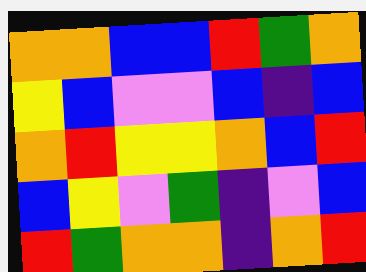[["orange", "orange", "blue", "blue", "red", "green", "orange"], ["yellow", "blue", "violet", "violet", "blue", "indigo", "blue"], ["orange", "red", "yellow", "yellow", "orange", "blue", "red"], ["blue", "yellow", "violet", "green", "indigo", "violet", "blue"], ["red", "green", "orange", "orange", "indigo", "orange", "red"]]